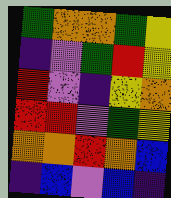[["green", "orange", "orange", "green", "yellow"], ["indigo", "violet", "green", "red", "yellow"], ["red", "violet", "indigo", "yellow", "orange"], ["red", "red", "violet", "green", "yellow"], ["orange", "orange", "red", "orange", "blue"], ["indigo", "blue", "violet", "blue", "indigo"]]